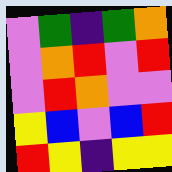[["violet", "green", "indigo", "green", "orange"], ["violet", "orange", "red", "violet", "red"], ["violet", "red", "orange", "violet", "violet"], ["yellow", "blue", "violet", "blue", "red"], ["red", "yellow", "indigo", "yellow", "yellow"]]